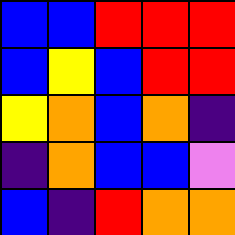[["blue", "blue", "red", "red", "red"], ["blue", "yellow", "blue", "red", "red"], ["yellow", "orange", "blue", "orange", "indigo"], ["indigo", "orange", "blue", "blue", "violet"], ["blue", "indigo", "red", "orange", "orange"]]